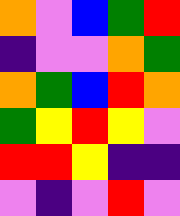[["orange", "violet", "blue", "green", "red"], ["indigo", "violet", "violet", "orange", "green"], ["orange", "green", "blue", "red", "orange"], ["green", "yellow", "red", "yellow", "violet"], ["red", "red", "yellow", "indigo", "indigo"], ["violet", "indigo", "violet", "red", "violet"]]